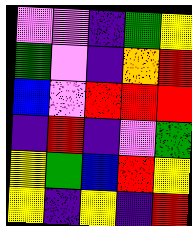[["violet", "violet", "indigo", "green", "yellow"], ["green", "violet", "indigo", "orange", "red"], ["blue", "violet", "red", "red", "red"], ["indigo", "red", "indigo", "violet", "green"], ["yellow", "green", "blue", "red", "yellow"], ["yellow", "indigo", "yellow", "indigo", "red"]]